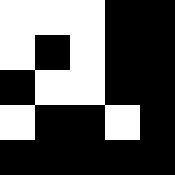[["white", "white", "white", "black", "black"], ["white", "black", "white", "black", "black"], ["black", "white", "white", "black", "black"], ["white", "black", "black", "white", "black"], ["black", "black", "black", "black", "black"]]